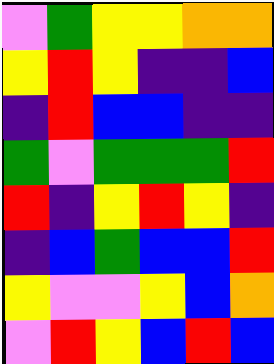[["violet", "green", "yellow", "yellow", "orange", "orange"], ["yellow", "red", "yellow", "indigo", "indigo", "blue"], ["indigo", "red", "blue", "blue", "indigo", "indigo"], ["green", "violet", "green", "green", "green", "red"], ["red", "indigo", "yellow", "red", "yellow", "indigo"], ["indigo", "blue", "green", "blue", "blue", "red"], ["yellow", "violet", "violet", "yellow", "blue", "orange"], ["violet", "red", "yellow", "blue", "red", "blue"]]